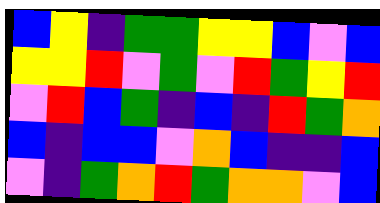[["blue", "yellow", "indigo", "green", "green", "yellow", "yellow", "blue", "violet", "blue"], ["yellow", "yellow", "red", "violet", "green", "violet", "red", "green", "yellow", "red"], ["violet", "red", "blue", "green", "indigo", "blue", "indigo", "red", "green", "orange"], ["blue", "indigo", "blue", "blue", "violet", "orange", "blue", "indigo", "indigo", "blue"], ["violet", "indigo", "green", "orange", "red", "green", "orange", "orange", "violet", "blue"]]